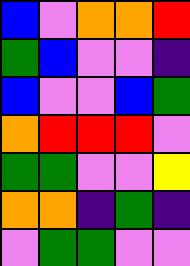[["blue", "violet", "orange", "orange", "red"], ["green", "blue", "violet", "violet", "indigo"], ["blue", "violet", "violet", "blue", "green"], ["orange", "red", "red", "red", "violet"], ["green", "green", "violet", "violet", "yellow"], ["orange", "orange", "indigo", "green", "indigo"], ["violet", "green", "green", "violet", "violet"]]